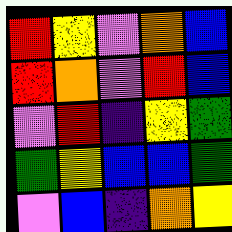[["red", "yellow", "violet", "orange", "blue"], ["red", "orange", "violet", "red", "blue"], ["violet", "red", "indigo", "yellow", "green"], ["green", "yellow", "blue", "blue", "green"], ["violet", "blue", "indigo", "orange", "yellow"]]